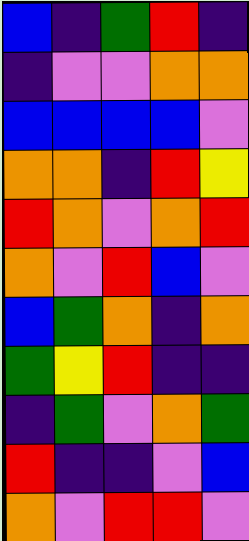[["blue", "indigo", "green", "red", "indigo"], ["indigo", "violet", "violet", "orange", "orange"], ["blue", "blue", "blue", "blue", "violet"], ["orange", "orange", "indigo", "red", "yellow"], ["red", "orange", "violet", "orange", "red"], ["orange", "violet", "red", "blue", "violet"], ["blue", "green", "orange", "indigo", "orange"], ["green", "yellow", "red", "indigo", "indigo"], ["indigo", "green", "violet", "orange", "green"], ["red", "indigo", "indigo", "violet", "blue"], ["orange", "violet", "red", "red", "violet"]]